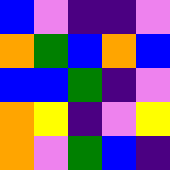[["blue", "violet", "indigo", "indigo", "violet"], ["orange", "green", "blue", "orange", "blue"], ["blue", "blue", "green", "indigo", "violet"], ["orange", "yellow", "indigo", "violet", "yellow"], ["orange", "violet", "green", "blue", "indigo"]]